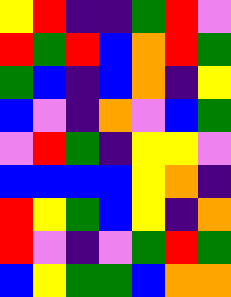[["yellow", "red", "indigo", "indigo", "green", "red", "violet"], ["red", "green", "red", "blue", "orange", "red", "green"], ["green", "blue", "indigo", "blue", "orange", "indigo", "yellow"], ["blue", "violet", "indigo", "orange", "violet", "blue", "green"], ["violet", "red", "green", "indigo", "yellow", "yellow", "violet"], ["blue", "blue", "blue", "blue", "yellow", "orange", "indigo"], ["red", "yellow", "green", "blue", "yellow", "indigo", "orange"], ["red", "violet", "indigo", "violet", "green", "red", "green"], ["blue", "yellow", "green", "green", "blue", "orange", "orange"]]